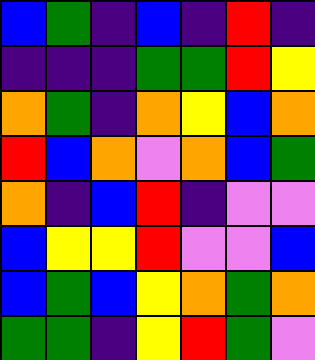[["blue", "green", "indigo", "blue", "indigo", "red", "indigo"], ["indigo", "indigo", "indigo", "green", "green", "red", "yellow"], ["orange", "green", "indigo", "orange", "yellow", "blue", "orange"], ["red", "blue", "orange", "violet", "orange", "blue", "green"], ["orange", "indigo", "blue", "red", "indigo", "violet", "violet"], ["blue", "yellow", "yellow", "red", "violet", "violet", "blue"], ["blue", "green", "blue", "yellow", "orange", "green", "orange"], ["green", "green", "indigo", "yellow", "red", "green", "violet"]]